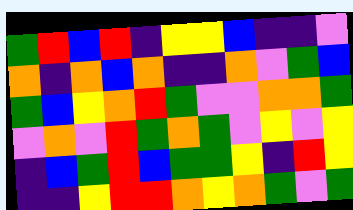[["green", "red", "blue", "red", "indigo", "yellow", "yellow", "blue", "indigo", "indigo", "violet"], ["orange", "indigo", "orange", "blue", "orange", "indigo", "indigo", "orange", "violet", "green", "blue"], ["green", "blue", "yellow", "orange", "red", "green", "violet", "violet", "orange", "orange", "green"], ["violet", "orange", "violet", "red", "green", "orange", "green", "violet", "yellow", "violet", "yellow"], ["indigo", "blue", "green", "red", "blue", "green", "green", "yellow", "indigo", "red", "yellow"], ["indigo", "indigo", "yellow", "red", "red", "orange", "yellow", "orange", "green", "violet", "green"]]